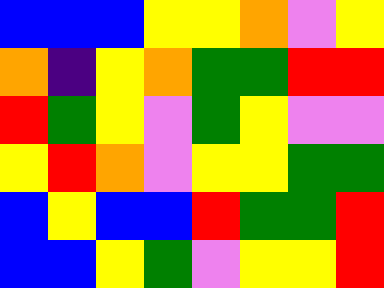[["blue", "blue", "blue", "yellow", "yellow", "orange", "violet", "yellow"], ["orange", "indigo", "yellow", "orange", "green", "green", "red", "red"], ["red", "green", "yellow", "violet", "green", "yellow", "violet", "violet"], ["yellow", "red", "orange", "violet", "yellow", "yellow", "green", "green"], ["blue", "yellow", "blue", "blue", "red", "green", "green", "red"], ["blue", "blue", "yellow", "green", "violet", "yellow", "yellow", "red"]]